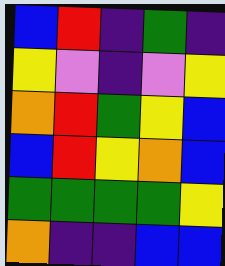[["blue", "red", "indigo", "green", "indigo"], ["yellow", "violet", "indigo", "violet", "yellow"], ["orange", "red", "green", "yellow", "blue"], ["blue", "red", "yellow", "orange", "blue"], ["green", "green", "green", "green", "yellow"], ["orange", "indigo", "indigo", "blue", "blue"]]